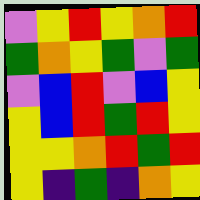[["violet", "yellow", "red", "yellow", "orange", "red"], ["green", "orange", "yellow", "green", "violet", "green"], ["violet", "blue", "red", "violet", "blue", "yellow"], ["yellow", "blue", "red", "green", "red", "yellow"], ["yellow", "yellow", "orange", "red", "green", "red"], ["yellow", "indigo", "green", "indigo", "orange", "yellow"]]